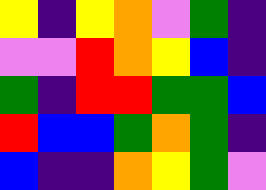[["yellow", "indigo", "yellow", "orange", "violet", "green", "indigo"], ["violet", "violet", "red", "orange", "yellow", "blue", "indigo"], ["green", "indigo", "red", "red", "green", "green", "blue"], ["red", "blue", "blue", "green", "orange", "green", "indigo"], ["blue", "indigo", "indigo", "orange", "yellow", "green", "violet"]]